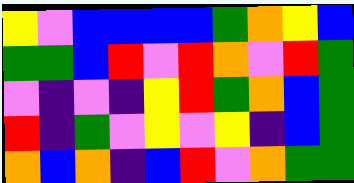[["yellow", "violet", "blue", "blue", "blue", "blue", "green", "orange", "yellow", "blue"], ["green", "green", "blue", "red", "violet", "red", "orange", "violet", "red", "green"], ["violet", "indigo", "violet", "indigo", "yellow", "red", "green", "orange", "blue", "green"], ["red", "indigo", "green", "violet", "yellow", "violet", "yellow", "indigo", "blue", "green"], ["orange", "blue", "orange", "indigo", "blue", "red", "violet", "orange", "green", "green"]]